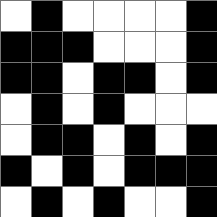[["white", "black", "white", "white", "white", "white", "black"], ["black", "black", "black", "white", "white", "white", "black"], ["black", "black", "white", "black", "black", "white", "black"], ["white", "black", "white", "black", "white", "white", "white"], ["white", "black", "black", "white", "black", "white", "black"], ["black", "white", "black", "white", "black", "black", "black"], ["white", "black", "white", "black", "white", "white", "black"]]